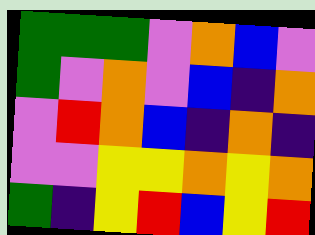[["green", "green", "green", "violet", "orange", "blue", "violet"], ["green", "violet", "orange", "violet", "blue", "indigo", "orange"], ["violet", "red", "orange", "blue", "indigo", "orange", "indigo"], ["violet", "violet", "yellow", "yellow", "orange", "yellow", "orange"], ["green", "indigo", "yellow", "red", "blue", "yellow", "red"]]